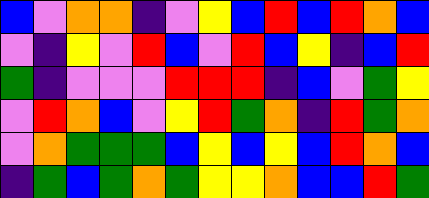[["blue", "violet", "orange", "orange", "indigo", "violet", "yellow", "blue", "red", "blue", "red", "orange", "blue"], ["violet", "indigo", "yellow", "violet", "red", "blue", "violet", "red", "blue", "yellow", "indigo", "blue", "red"], ["green", "indigo", "violet", "violet", "violet", "red", "red", "red", "indigo", "blue", "violet", "green", "yellow"], ["violet", "red", "orange", "blue", "violet", "yellow", "red", "green", "orange", "indigo", "red", "green", "orange"], ["violet", "orange", "green", "green", "green", "blue", "yellow", "blue", "yellow", "blue", "red", "orange", "blue"], ["indigo", "green", "blue", "green", "orange", "green", "yellow", "yellow", "orange", "blue", "blue", "red", "green"]]